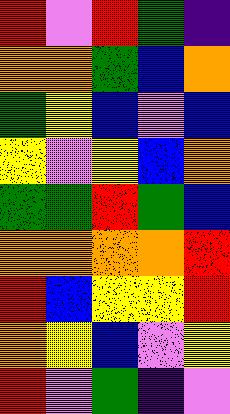[["red", "violet", "red", "green", "indigo"], ["orange", "orange", "green", "blue", "orange"], ["green", "yellow", "blue", "violet", "blue"], ["yellow", "violet", "yellow", "blue", "orange"], ["green", "green", "red", "green", "blue"], ["orange", "orange", "orange", "orange", "red"], ["red", "blue", "yellow", "yellow", "red"], ["orange", "yellow", "blue", "violet", "yellow"], ["red", "violet", "green", "indigo", "violet"]]